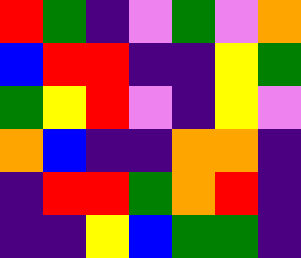[["red", "green", "indigo", "violet", "green", "violet", "orange"], ["blue", "red", "red", "indigo", "indigo", "yellow", "green"], ["green", "yellow", "red", "violet", "indigo", "yellow", "violet"], ["orange", "blue", "indigo", "indigo", "orange", "orange", "indigo"], ["indigo", "red", "red", "green", "orange", "red", "indigo"], ["indigo", "indigo", "yellow", "blue", "green", "green", "indigo"]]